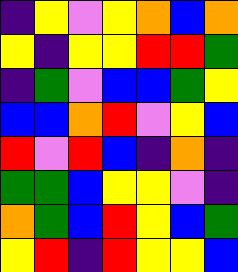[["indigo", "yellow", "violet", "yellow", "orange", "blue", "orange"], ["yellow", "indigo", "yellow", "yellow", "red", "red", "green"], ["indigo", "green", "violet", "blue", "blue", "green", "yellow"], ["blue", "blue", "orange", "red", "violet", "yellow", "blue"], ["red", "violet", "red", "blue", "indigo", "orange", "indigo"], ["green", "green", "blue", "yellow", "yellow", "violet", "indigo"], ["orange", "green", "blue", "red", "yellow", "blue", "green"], ["yellow", "red", "indigo", "red", "yellow", "yellow", "blue"]]